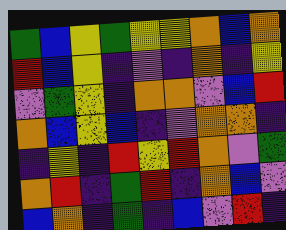[["green", "blue", "yellow", "green", "yellow", "yellow", "orange", "blue", "orange"], ["red", "blue", "yellow", "indigo", "violet", "indigo", "orange", "indigo", "yellow"], ["violet", "green", "yellow", "indigo", "orange", "orange", "violet", "blue", "red"], ["orange", "blue", "yellow", "blue", "indigo", "violet", "orange", "orange", "indigo"], ["indigo", "yellow", "indigo", "red", "yellow", "red", "orange", "violet", "green"], ["orange", "red", "indigo", "green", "red", "indigo", "orange", "blue", "violet"], ["blue", "orange", "indigo", "green", "indigo", "blue", "violet", "red", "indigo"]]